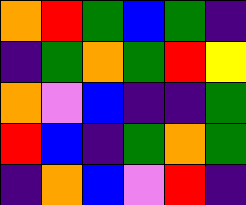[["orange", "red", "green", "blue", "green", "indigo"], ["indigo", "green", "orange", "green", "red", "yellow"], ["orange", "violet", "blue", "indigo", "indigo", "green"], ["red", "blue", "indigo", "green", "orange", "green"], ["indigo", "orange", "blue", "violet", "red", "indigo"]]